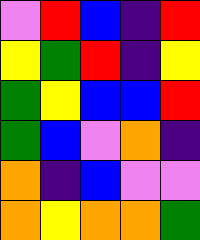[["violet", "red", "blue", "indigo", "red"], ["yellow", "green", "red", "indigo", "yellow"], ["green", "yellow", "blue", "blue", "red"], ["green", "blue", "violet", "orange", "indigo"], ["orange", "indigo", "blue", "violet", "violet"], ["orange", "yellow", "orange", "orange", "green"]]